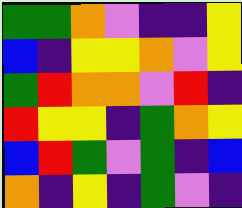[["green", "green", "orange", "violet", "indigo", "indigo", "yellow"], ["blue", "indigo", "yellow", "yellow", "orange", "violet", "yellow"], ["green", "red", "orange", "orange", "violet", "red", "indigo"], ["red", "yellow", "yellow", "indigo", "green", "orange", "yellow"], ["blue", "red", "green", "violet", "green", "indigo", "blue"], ["orange", "indigo", "yellow", "indigo", "green", "violet", "indigo"]]